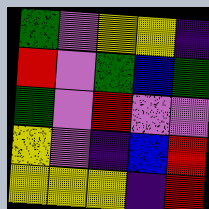[["green", "violet", "yellow", "yellow", "indigo"], ["red", "violet", "green", "blue", "green"], ["green", "violet", "red", "violet", "violet"], ["yellow", "violet", "indigo", "blue", "red"], ["yellow", "yellow", "yellow", "indigo", "red"]]